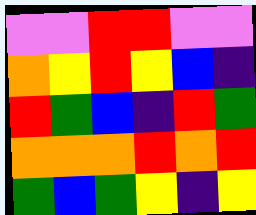[["violet", "violet", "red", "red", "violet", "violet"], ["orange", "yellow", "red", "yellow", "blue", "indigo"], ["red", "green", "blue", "indigo", "red", "green"], ["orange", "orange", "orange", "red", "orange", "red"], ["green", "blue", "green", "yellow", "indigo", "yellow"]]